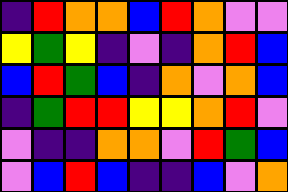[["indigo", "red", "orange", "orange", "blue", "red", "orange", "violet", "violet"], ["yellow", "green", "yellow", "indigo", "violet", "indigo", "orange", "red", "blue"], ["blue", "red", "green", "blue", "indigo", "orange", "violet", "orange", "blue"], ["indigo", "green", "red", "red", "yellow", "yellow", "orange", "red", "violet"], ["violet", "indigo", "indigo", "orange", "orange", "violet", "red", "green", "blue"], ["violet", "blue", "red", "blue", "indigo", "indigo", "blue", "violet", "orange"]]